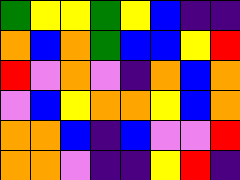[["green", "yellow", "yellow", "green", "yellow", "blue", "indigo", "indigo"], ["orange", "blue", "orange", "green", "blue", "blue", "yellow", "red"], ["red", "violet", "orange", "violet", "indigo", "orange", "blue", "orange"], ["violet", "blue", "yellow", "orange", "orange", "yellow", "blue", "orange"], ["orange", "orange", "blue", "indigo", "blue", "violet", "violet", "red"], ["orange", "orange", "violet", "indigo", "indigo", "yellow", "red", "indigo"]]